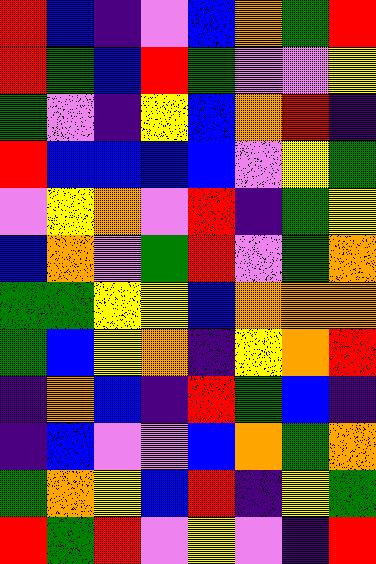[["red", "blue", "indigo", "violet", "blue", "orange", "green", "red"], ["red", "green", "blue", "red", "green", "violet", "violet", "yellow"], ["green", "violet", "indigo", "yellow", "blue", "orange", "red", "indigo"], ["red", "blue", "blue", "blue", "blue", "violet", "yellow", "green"], ["violet", "yellow", "orange", "violet", "red", "indigo", "green", "yellow"], ["blue", "orange", "violet", "green", "red", "violet", "green", "orange"], ["green", "green", "yellow", "yellow", "blue", "orange", "orange", "orange"], ["green", "blue", "yellow", "orange", "indigo", "yellow", "orange", "red"], ["indigo", "orange", "blue", "indigo", "red", "green", "blue", "indigo"], ["indigo", "blue", "violet", "violet", "blue", "orange", "green", "orange"], ["green", "orange", "yellow", "blue", "red", "indigo", "yellow", "green"], ["red", "green", "red", "violet", "yellow", "violet", "indigo", "red"]]